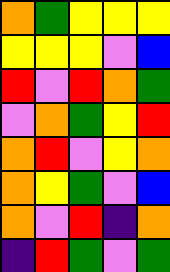[["orange", "green", "yellow", "yellow", "yellow"], ["yellow", "yellow", "yellow", "violet", "blue"], ["red", "violet", "red", "orange", "green"], ["violet", "orange", "green", "yellow", "red"], ["orange", "red", "violet", "yellow", "orange"], ["orange", "yellow", "green", "violet", "blue"], ["orange", "violet", "red", "indigo", "orange"], ["indigo", "red", "green", "violet", "green"]]